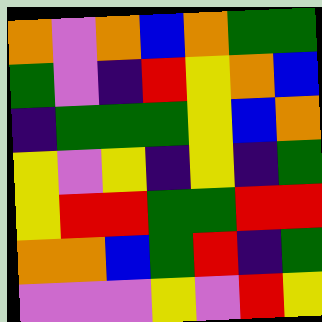[["orange", "violet", "orange", "blue", "orange", "green", "green"], ["green", "violet", "indigo", "red", "yellow", "orange", "blue"], ["indigo", "green", "green", "green", "yellow", "blue", "orange"], ["yellow", "violet", "yellow", "indigo", "yellow", "indigo", "green"], ["yellow", "red", "red", "green", "green", "red", "red"], ["orange", "orange", "blue", "green", "red", "indigo", "green"], ["violet", "violet", "violet", "yellow", "violet", "red", "yellow"]]